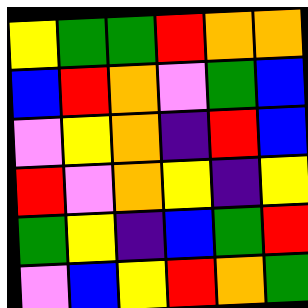[["yellow", "green", "green", "red", "orange", "orange"], ["blue", "red", "orange", "violet", "green", "blue"], ["violet", "yellow", "orange", "indigo", "red", "blue"], ["red", "violet", "orange", "yellow", "indigo", "yellow"], ["green", "yellow", "indigo", "blue", "green", "red"], ["violet", "blue", "yellow", "red", "orange", "green"]]